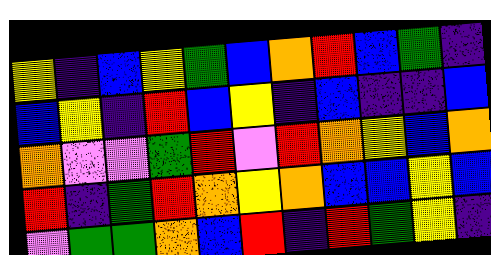[["yellow", "indigo", "blue", "yellow", "green", "blue", "orange", "red", "blue", "green", "indigo"], ["blue", "yellow", "indigo", "red", "blue", "yellow", "indigo", "blue", "indigo", "indigo", "blue"], ["orange", "violet", "violet", "green", "red", "violet", "red", "orange", "yellow", "blue", "orange"], ["red", "indigo", "green", "red", "orange", "yellow", "orange", "blue", "blue", "yellow", "blue"], ["violet", "green", "green", "orange", "blue", "red", "indigo", "red", "green", "yellow", "indigo"]]